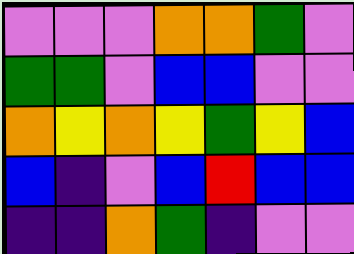[["violet", "violet", "violet", "orange", "orange", "green", "violet"], ["green", "green", "violet", "blue", "blue", "violet", "violet"], ["orange", "yellow", "orange", "yellow", "green", "yellow", "blue"], ["blue", "indigo", "violet", "blue", "red", "blue", "blue"], ["indigo", "indigo", "orange", "green", "indigo", "violet", "violet"]]